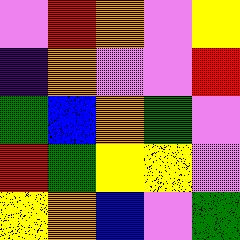[["violet", "red", "orange", "violet", "yellow"], ["indigo", "orange", "violet", "violet", "red"], ["green", "blue", "orange", "green", "violet"], ["red", "green", "yellow", "yellow", "violet"], ["yellow", "orange", "blue", "violet", "green"]]